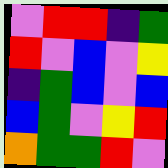[["violet", "red", "red", "indigo", "green"], ["red", "violet", "blue", "violet", "yellow"], ["indigo", "green", "blue", "violet", "blue"], ["blue", "green", "violet", "yellow", "red"], ["orange", "green", "green", "red", "violet"]]